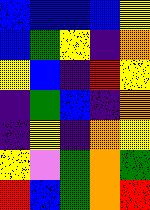[["blue", "blue", "blue", "blue", "yellow"], ["blue", "green", "yellow", "indigo", "orange"], ["yellow", "blue", "indigo", "red", "yellow"], ["indigo", "green", "blue", "indigo", "orange"], ["indigo", "yellow", "indigo", "orange", "yellow"], ["yellow", "violet", "green", "orange", "green"], ["red", "blue", "green", "orange", "red"]]